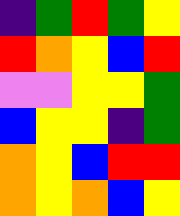[["indigo", "green", "red", "green", "yellow"], ["red", "orange", "yellow", "blue", "red"], ["violet", "violet", "yellow", "yellow", "green"], ["blue", "yellow", "yellow", "indigo", "green"], ["orange", "yellow", "blue", "red", "red"], ["orange", "yellow", "orange", "blue", "yellow"]]